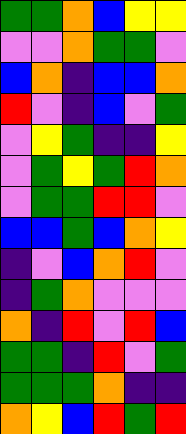[["green", "green", "orange", "blue", "yellow", "yellow"], ["violet", "violet", "orange", "green", "green", "violet"], ["blue", "orange", "indigo", "blue", "blue", "orange"], ["red", "violet", "indigo", "blue", "violet", "green"], ["violet", "yellow", "green", "indigo", "indigo", "yellow"], ["violet", "green", "yellow", "green", "red", "orange"], ["violet", "green", "green", "red", "red", "violet"], ["blue", "blue", "green", "blue", "orange", "yellow"], ["indigo", "violet", "blue", "orange", "red", "violet"], ["indigo", "green", "orange", "violet", "violet", "violet"], ["orange", "indigo", "red", "violet", "red", "blue"], ["green", "green", "indigo", "red", "violet", "green"], ["green", "green", "green", "orange", "indigo", "indigo"], ["orange", "yellow", "blue", "red", "green", "red"]]